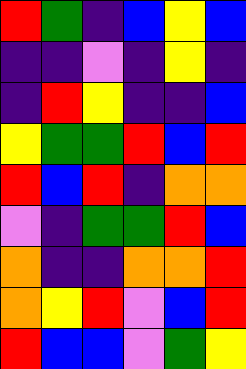[["red", "green", "indigo", "blue", "yellow", "blue"], ["indigo", "indigo", "violet", "indigo", "yellow", "indigo"], ["indigo", "red", "yellow", "indigo", "indigo", "blue"], ["yellow", "green", "green", "red", "blue", "red"], ["red", "blue", "red", "indigo", "orange", "orange"], ["violet", "indigo", "green", "green", "red", "blue"], ["orange", "indigo", "indigo", "orange", "orange", "red"], ["orange", "yellow", "red", "violet", "blue", "red"], ["red", "blue", "blue", "violet", "green", "yellow"]]